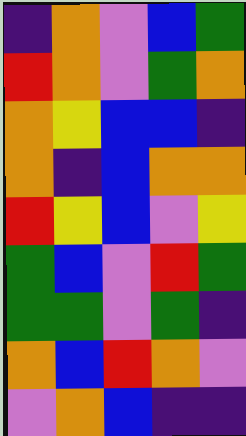[["indigo", "orange", "violet", "blue", "green"], ["red", "orange", "violet", "green", "orange"], ["orange", "yellow", "blue", "blue", "indigo"], ["orange", "indigo", "blue", "orange", "orange"], ["red", "yellow", "blue", "violet", "yellow"], ["green", "blue", "violet", "red", "green"], ["green", "green", "violet", "green", "indigo"], ["orange", "blue", "red", "orange", "violet"], ["violet", "orange", "blue", "indigo", "indigo"]]